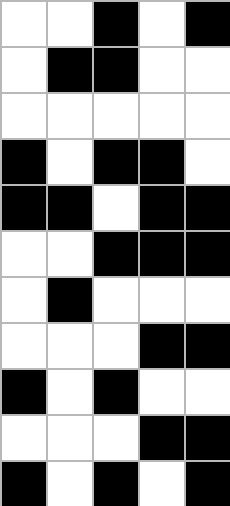[["white", "white", "black", "white", "black"], ["white", "black", "black", "white", "white"], ["white", "white", "white", "white", "white"], ["black", "white", "black", "black", "white"], ["black", "black", "white", "black", "black"], ["white", "white", "black", "black", "black"], ["white", "black", "white", "white", "white"], ["white", "white", "white", "black", "black"], ["black", "white", "black", "white", "white"], ["white", "white", "white", "black", "black"], ["black", "white", "black", "white", "black"]]